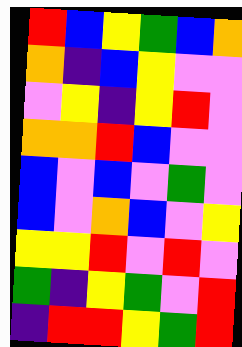[["red", "blue", "yellow", "green", "blue", "orange"], ["orange", "indigo", "blue", "yellow", "violet", "violet"], ["violet", "yellow", "indigo", "yellow", "red", "violet"], ["orange", "orange", "red", "blue", "violet", "violet"], ["blue", "violet", "blue", "violet", "green", "violet"], ["blue", "violet", "orange", "blue", "violet", "yellow"], ["yellow", "yellow", "red", "violet", "red", "violet"], ["green", "indigo", "yellow", "green", "violet", "red"], ["indigo", "red", "red", "yellow", "green", "red"]]